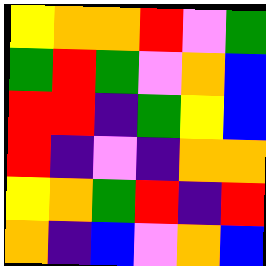[["yellow", "orange", "orange", "red", "violet", "green"], ["green", "red", "green", "violet", "orange", "blue"], ["red", "red", "indigo", "green", "yellow", "blue"], ["red", "indigo", "violet", "indigo", "orange", "orange"], ["yellow", "orange", "green", "red", "indigo", "red"], ["orange", "indigo", "blue", "violet", "orange", "blue"]]